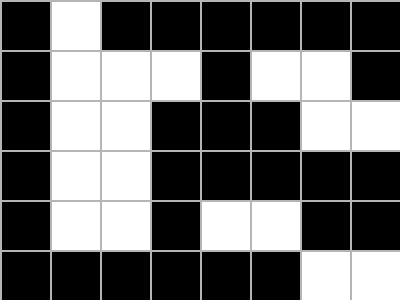[["black", "white", "black", "black", "black", "black", "black", "black"], ["black", "white", "white", "white", "black", "white", "white", "black"], ["black", "white", "white", "black", "black", "black", "white", "white"], ["black", "white", "white", "black", "black", "black", "black", "black"], ["black", "white", "white", "black", "white", "white", "black", "black"], ["black", "black", "black", "black", "black", "black", "white", "white"]]